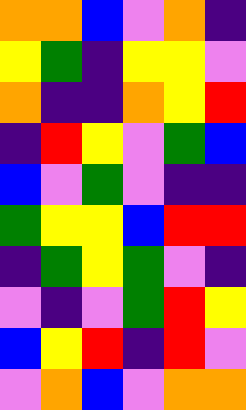[["orange", "orange", "blue", "violet", "orange", "indigo"], ["yellow", "green", "indigo", "yellow", "yellow", "violet"], ["orange", "indigo", "indigo", "orange", "yellow", "red"], ["indigo", "red", "yellow", "violet", "green", "blue"], ["blue", "violet", "green", "violet", "indigo", "indigo"], ["green", "yellow", "yellow", "blue", "red", "red"], ["indigo", "green", "yellow", "green", "violet", "indigo"], ["violet", "indigo", "violet", "green", "red", "yellow"], ["blue", "yellow", "red", "indigo", "red", "violet"], ["violet", "orange", "blue", "violet", "orange", "orange"]]